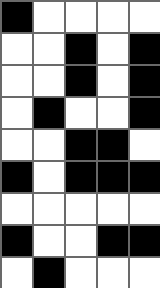[["black", "white", "white", "white", "white"], ["white", "white", "black", "white", "black"], ["white", "white", "black", "white", "black"], ["white", "black", "white", "white", "black"], ["white", "white", "black", "black", "white"], ["black", "white", "black", "black", "black"], ["white", "white", "white", "white", "white"], ["black", "white", "white", "black", "black"], ["white", "black", "white", "white", "white"]]